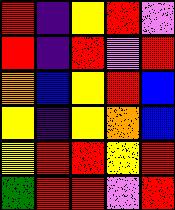[["red", "indigo", "yellow", "red", "violet"], ["red", "indigo", "red", "violet", "red"], ["orange", "blue", "yellow", "red", "blue"], ["yellow", "indigo", "yellow", "orange", "blue"], ["yellow", "red", "red", "yellow", "red"], ["green", "red", "red", "violet", "red"]]